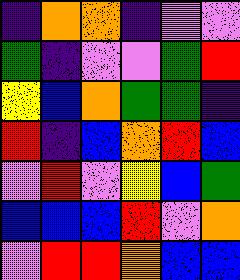[["indigo", "orange", "orange", "indigo", "violet", "violet"], ["green", "indigo", "violet", "violet", "green", "red"], ["yellow", "blue", "orange", "green", "green", "indigo"], ["red", "indigo", "blue", "orange", "red", "blue"], ["violet", "red", "violet", "yellow", "blue", "green"], ["blue", "blue", "blue", "red", "violet", "orange"], ["violet", "red", "red", "orange", "blue", "blue"]]